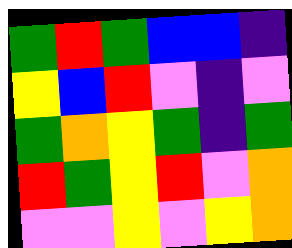[["green", "red", "green", "blue", "blue", "indigo"], ["yellow", "blue", "red", "violet", "indigo", "violet"], ["green", "orange", "yellow", "green", "indigo", "green"], ["red", "green", "yellow", "red", "violet", "orange"], ["violet", "violet", "yellow", "violet", "yellow", "orange"]]